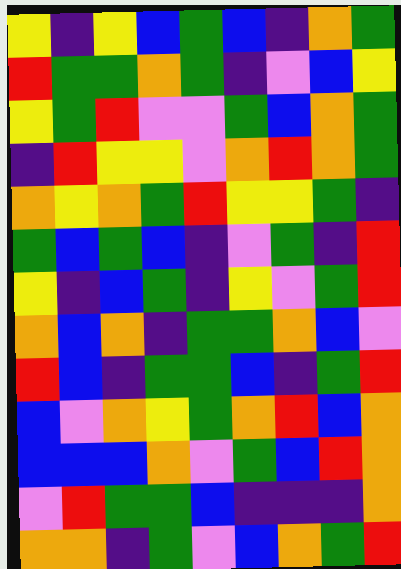[["yellow", "indigo", "yellow", "blue", "green", "blue", "indigo", "orange", "green"], ["red", "green", "green", "orange", "green", "indigo", "violet", "blue", "yellow"], ["yellow", "green", "red", "violet", "violet", "green", "blue", "orange", "green"], ["indigo", "red", "yellow", "yellow", "violet", "orange", "red", "orange", "green"], ["orange", "yellow", "orange", "green", "red", "yellow", "yellow", "green", "indigo"], ["green", "blue", "green", "blue", "indigo", "violet", "green", "indigo", "red"], ["yellow", "indigo", "blue", "green", "indigo", "yellow", "violet", "green", "red"], ["orange", "blue", "orange", "indigo", "green", "green", "orange", "blue", "violet"], ["red", "blue", "indigo", "green", "green", "blue", "indigo", "green", "red"], ["blue", "violet", "orange", "yellow", "green", "orange", "red", "blue", "orange"], ["blue", "blue", "blue", "orange", "violet", "green", "blue", "red", "orange"], ["violet", "red", "green", "green", "blue", "indigo", "indigo", "indigo", "orange"], ["orange", "orange", "indigo", "green", "violet", "blue", "orange", "green", "red"]]